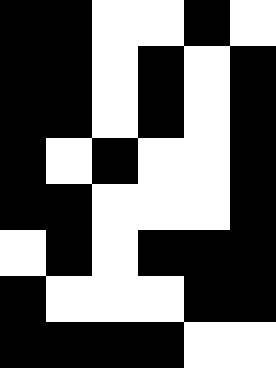[["black", "black", "white", "white", "black", "white"], ["black", "black", "white", "black", "white", "black"], ["black", "black", "white", "black", "white", "black"], ["black", "white", "black", "white", "white", "black"], ["black", "black", "white", "white", "white", "black"], ["white", "black", "white", "black", "black", "black"], ["black", "white", "white", "white", "black", "black"], ["black", "black", "black", "black", "white", "white"]]